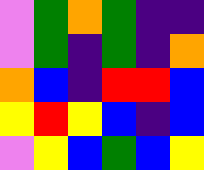[["violet", "green", "orange", "green", "indigo", "indigo"], ["violet", "green", "indigo", "green", "indigo", "orange"], ["orange", "blue", "indigo", "red", "red", "blue"], ["yellow", "red", "yellow", "blue", "indigo", "blue"], ["violet", "yellow", "blue", "green", "blue", "yellow"]]